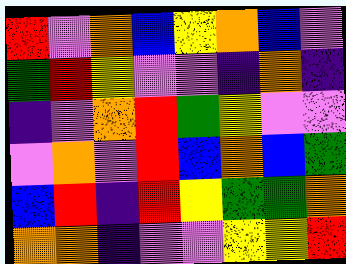[["red", "violet", "orange", "blue", "yellow", "orange", "blue", "violet"], ["green", "red", "yellow", "violet", "violet", "indigo", "orange", "indigo"], ["indigo", "violet", "orange", "red", "green", "yellow", "violet", "violet"], ["violet", "orange", "violet", "red", "blue", "orange", "blue", "green"], ["blue", "red", "indigo", "red", "yellow", "green", "green", "orange"], ["orange", "orange", "indigo", "violet", "violet", "yellow", "yellow", "red"]]